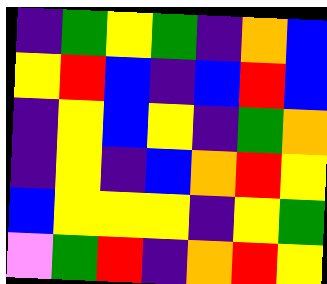[["indigo", "green", "yellow", "green", "indigo", "orange", "blue"], ["yellow", "red", "blue", "indigo", "blue", "red", "blue"], ["indigo", "yellow", "blue", "yellow", "indigo", "green", "orange"], ["indigo", "yellow", "indigo", "blue", "orange", "red", "yellow"], ["blue", "yellow", "yellow", "yellow", "indigo", "yellow", "green"], ["violet", "green", "red", "indigo", "orange", "red", "yellow"]]